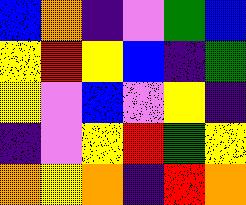[["blue", "orange", "indigo", "violet", "green", "blue"], ["yellow", "red", "yellow", "blue", "indigo", "green"], ["yellow", "violet", "blue", "violet", "yellow", "indigo"], ["indigo", "violet", "yellow", "red", "green", "yellow"], ["orange", "yellow", "orange", "indigo", "red", "orange"]]